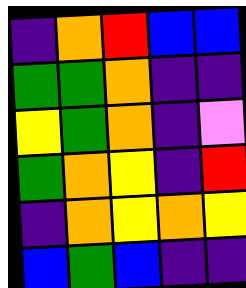[["indigo", "orange", "red", "blue", "blue"], ["green", "green", "orange", "indigo", "indigo"], ["yellow", "green", "orange", "indigo", "violet"], ["green", "orange", "yellow", "indigo", "red"], ["indigo", "orange", "yellow", "orange", "yellow"], ["blue", "green", "blue", "indigo", "indigo"]]